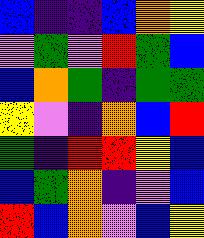[["blue", "indigo", "indigo", "blue", "orange", "yellow"], ["violet", "green", "violet", "red", "green", "blue"], ["blue", "orange", "green", "indigo", "green", "green"], ["yellow", "violet", "indigo", "orange", "blue", "red"], ["green", "indigo", "red", "red", "yellow", "blue"], ["blue", "green", "orange", "indigo", "violet", "blue"], ["red", "blue", "orange", "violet", "blue", "yellow"]]